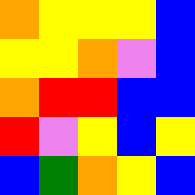[["orange", "yellow", "yellow", "yellow", "blue"], ["yellow", "yellow", "orange", "violet", "blue"], ["orange", "red", "red", "blue", "blue"], ["red", "violet", "yellow", "blue", "yellow"], ["blue", "green", "orange", "yellow", "blue"]]